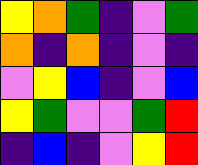[["yellow", "orange", "green", "indigo", "violet", "green"], ["orange", "indigo", "orange", "indigo", "violet", "indigo"], ["violet", "yellow", "blue", "indigo", "violet", "blue"], ["yellow", "green", "violet", "violet", "green", "red"], ["indigo", "blue", "indigo", "violet", "yellow", "red"]]